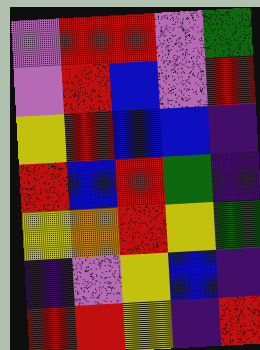[["violet", "red", "red", "violet", "green"], ["violet", "red", "blue", "violet", "red"], ["yellow", "red", "blue", "blue", "indigo"], ["red", "blue", "red", "green", "indigo"], ["yellow", "orange", "red", "yellow", "green"], ["indigo", "violet", "yellow", "blue", "indigo"], ["red", "red", "yellow", "indigo", "red"]]